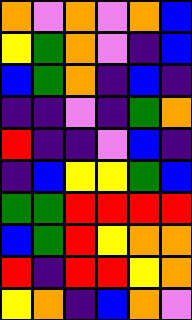[["orange", "violet", "orange", "violet", "orange", "blue"], ["yellow", "green", "orange", "violet", "indigo", "blue"], ["blue", "green", "orange", "indigo", "blue", "indigo"], ["indigo", "indigo", "violet", "indigo", "green", "orange"], ["red", "indigo", "indigo", "violet", "blue", "indigo"], ["indigo", "blue", "yellow", "yellow", "green", "blue"], ["green", "green", "red", "red", "red", "red"], ["blue", "green", "red", "yellow", "orange", "orange"], ["red", "indigo", "red", "red", "yellow", "orange"], ["yellow", "orange", "indigo", "blue", "orange", "violet"]]